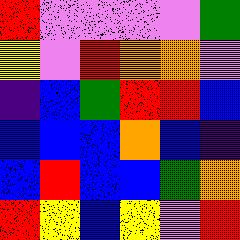[["red", "violet", "violet", "violet", "violet", "green"], ["yellow", "violet", "red", "orange", "orange", "violet"], ["indigo", "blue", "green", "red", "red", "blue"], ["blue", "blue", "blue", "orange", "blue", "indigo"], ["blue", "red", "blue", "blue", "green", "orange"], ["red", "yellow", "blue", "yellow", "violet", "red"]]